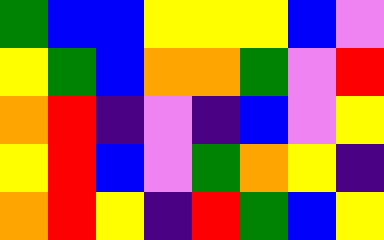[["green", "blue", "blue", "yellow", "yellow", "yellow", "blue", "violet"], ["yellow", "green", "blue", "orange", "orange", "green", "violet", "red"], ["orange", "red", "indigo", "violet", "indigo", "blue", "violet", "yellow"], ["yellow", "red", "blue", "violet", "green", "orange", "yellow", "indigo"], ["orange", "red", "yellow", "indigo", "red", "green", "blue", "yellow"]]